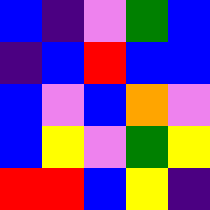[["blue", "indigo", "violet", "green", "blue"], ["indigo", "blue", "red", "blue", "blue"], ["blue", "violet", "blue", "orange", "violet"], ["blue", "yellow", "violet", "green", "yellow"], ["red", "red", "blue", "yellow", "indigo"]]